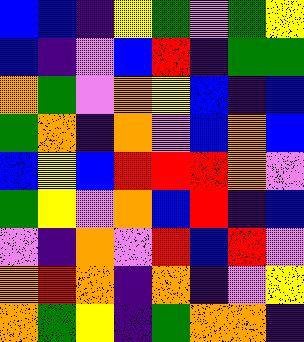[["blue", "blue", "indigo", "yellow", "green", "violet", "green", "yellow"], ["blue", "indigo", "violet", "blue", "red", "indigo", "green", "green"], ["orange", "green", "violet", "orange", "yellow", "blue", "indigo", "blue"], ["green", "orange", "indigo", "orange", "violet", "blue", "orange", "blue"], ["blue", "yellow", "blue", "red", "red", "red", "orange", "violet"], ["green", "yellow", "violet", "orange", "blue", "red", "indigo", "blue"], ["violet", "indigo", "orange", "violet", "red", "blue", "red", "violet"], ["orange", "red", "orange", "indigo", "orange", "indigo", "violet", "yellow"], ["orange", "green", "yellow", "indigo", "green", "orange", "orange", "indigo"]]